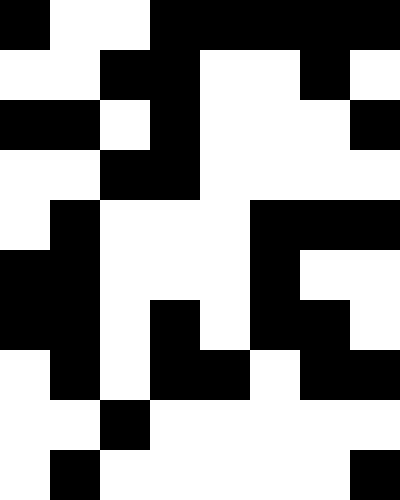[["black", "white", "white", "black", "black", "black", "black", "black"], ["white", "white", "black", "black", "white", "white", "black", "white"], ["black", "black", "white", "black", "white", "white", "white", "black"], ["white", "white", "black", "black", "white", "white", "white", "white"], ["white", "black", "white", "white", "white", "black", "black", "black"], ["black", "black", "white", "white", "white", "black", "white", "white"], ["black", "black", "white", "black", "white", "black", "black", "white"], ["white", "black", "white", "black", "black", "white", "black", "black"], ["white", "white", "black", "white", "white", "white", "white", "white"], ["white", "black", "white", "white", "white", "white", "white", "black"]]